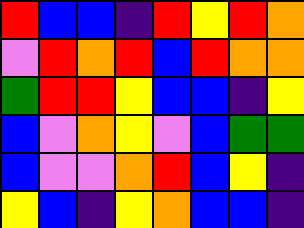[["red", "blue", "blue", "indigo", "red", "yellow", "red", "orange"], ["violet", "red", "orange", "red", "blue", "red", "orange", "orange"], ["green", "red", "red", "yellow", "blue", "blue", "indigo", "yellow"], ["blue", "violet", "orange", "yellow", "violet", "blue", "green", "green"], ["blue", "violet", "violet", "orange", "red", "blue", "yellow", "indigo"], ["yellow", "blue", "indigo", "yellow", "orange", "blue", "blue", "indigo"]]